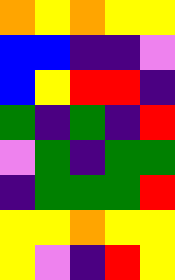[["orange", "yellow", "orange", "yellow", "yellow"], ["blue", "blue", "indigo", "indigo", "violet"], ["blue", "yellow", "red", "red", "indigo"], ["green", "indigo", "green", "indigo", "red"], ["violet", "green", "indigo", "green", "green"], ["indigo", "green", "green", "green", "red"], ["yellow", "yellow", "orange", "yellow", "yellow"], ["yellow", "violet", "indigo", "red", "yellow"]]